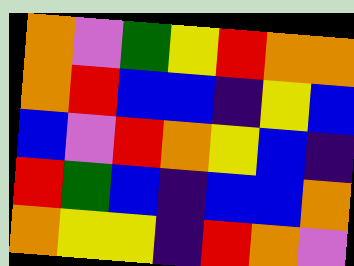[["orange", "violet", "green", "yellow", "red", "orange", "orange"], ["orange", "red", "blue", "blue", "indigo", "yellow", "blue"], ["blue", "violet", "red", "orange", "yellow", "blue", "indigo"], ["red", "green", "blue", "indigo", "blue", "blue", "orange"], ["orange", "yellow", "yellow", "indigo", "red", "orange", "violet"]]